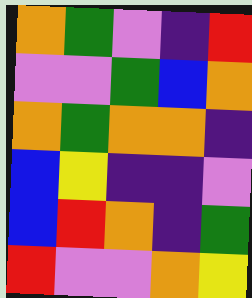[["orange", "green", "violet", "indigo", "red"], ["violet", "violet", "green", "blue", "orange"], ["orange", "green", "orange", "orange", "indigo"], ["blue", "yellow", "indigo", "indigo", "violet"], ["blue", "red", "orange", "indigo", "green"], ["red", "violet", "violet", "orange", "yellow"]]